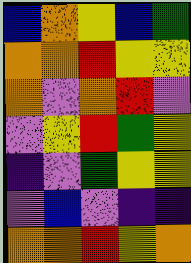[["blue", "orange", "yellow", "blue", "green"], ["orange", "orange", "red", "yellow", "yellow"], ["orange", "violet", "orange", "red", "violet"], ["violet", "yellow", "red", "green", "yellow"], ["indigo", "violet", "green", "yellow", "yellow"], ["violet", "blue", "violet", "indigo", "indigo"], ["orange", "orange", "red", "yellow", "orange"]]